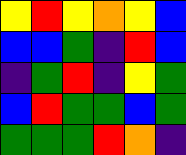[["yellow", "red", "yellow", "orange", "yellow", "blue"], ["blue", "blue", "green", "indigo", "red", "blue"], ["indigo", "green", "red", "indigo", "yellow", "green"], ["blue", "red", "green", "green", "blue", "green"], ["green", "green", "green", "red", "orange", "indigo"]]